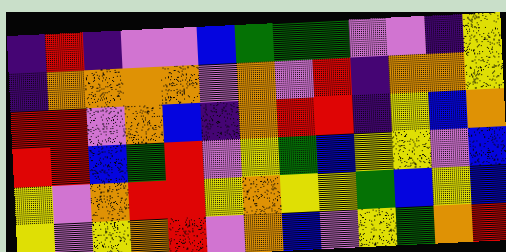[["indigo", "red", "indigo", "violet", "violet", "blue", "green", "green", "green", "violet", "violet", "indigo", "yellow"], ["indigo", "orange", "orange", "orange", "orange", "violet", "orange", "violet", "red", "indigo", "orange", "orange", "yellow"], ["red", "red", "violet", "orange", "blue", "indigo", "orange", "red", "red", "indigo", "yellow", "blue", "orange"], ["red", "red", "blue", "green", "red", "violet", "yellow", "green", "blue", "yellow", "yellow", "violet", "blue"], ["yellow", "violet", "orange", "red", "red", "yellow", "orange", "yellow", "yellow", "green", "blue", "yellow", "blue"], ["yellow", "violet", "yellow", "orange", "red", "violet", "orange", "blue", "violet", "yellow", "green", "orange", "red"]]